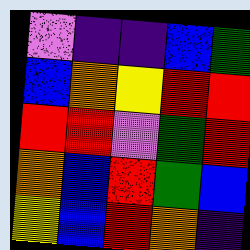[["violet", "indigo", "indigo", "blue", "green"], ["blue", "orange", "yellow", "red", "red"], ["red", "red", "violet", "green", "red"], ["orange", "blue", "red", "green", "blue"], ["yellow", "blue", "red", "orange", "indigo"]]